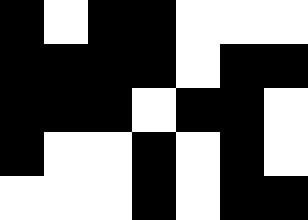[["black", "white", "black", "black", "white", "white", "white"], ["black", "black", "black", "black", "white", "black", "black"], ["black", "black", "black", "white", "black", "black", "white"], ["black", "white", "white", "black", "white", "black", "white"], ["white", "white", "white", "black", "white", "black", "black"]]